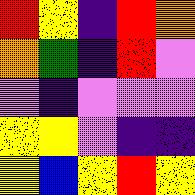[["red", "yellow", "indigo", "red", "orange"], ["orange", "green", "indigo", "red", "violet"], ["violet", "indigo", "violet", "violet", "violet"], ["yellow", "yellow", "violet", "indigo", "indigo"], ["yellow", "blue", "yellow", "red", "yellow"]]